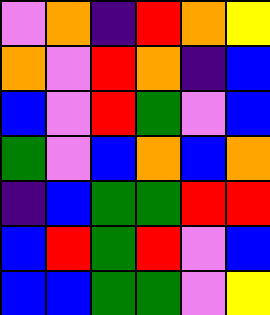[["violet", "orange", "indigo", "red", "orange", "yellow"], ["orange", "violet", "red", "orange", "indigo", "blue"], ["blue", "violet", "red", "green", "violet", "blue"], ["green", "violet", "blue", "orange", "blue", "orange"], ["indigo", "blue", "green", "green", "red", "red"], ["blue", "red", "green", "red", "violet", "blue"], ["blue", "blue", "green", "green", "violet", "yellow"]]